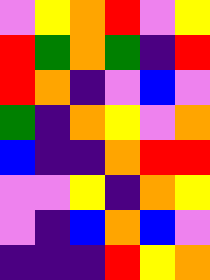[["violet", "yellow", "orange", "red", "violet", "yellow"], ["red", "green", "orange", "green", "indigo", "red"], ["red", "orange", "indigo", "violet", "blue", "violet"], ["green", "indigo", "orange", "yellow", "violet", "orange"], ["blue", "indigo", "indigo", "orange", "red", "red"], ["violet", "violet", "yellow", "indigo", "orange", "yellow"], ["violet", "indigo", "blue", "orange", "blue", "violet"], ["indigo", "indigo", "indigo", "red", "yellow", "orange"]]